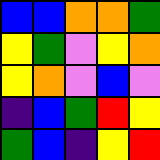[["blue", "blue", "orange", "orange", "green"], ["yellow", "green", "violet", "yellow", "orange"], ["yellow", "orange", "violet", "blue", "violet"], ["indigo", "blue", "green", "red", "yellow"], ["green", "blue", "indigo", "yellow", "red"]]